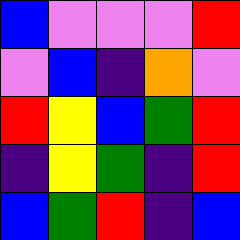[["blue", "violet", "violet", "violet", "red"], ["violet", "blue", "indigo", "orange", "violet"], ["red", "yellow", "blue", "green", "red"], ["indigo", "yellow", "green", "indigo", "red"], ["blue", "green", "red", "indigo", "blue"]]